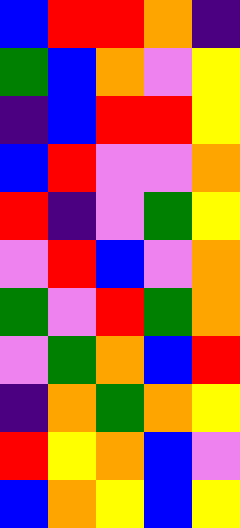[["blue", "red", "red", "orange", "indigo"], ["green", "blue", "orange", "violet", "yellow"], ["indigo", "blue", "red", "red", "yellow"], ["blue", "red", "violet", "violet", "orange"], ["red", "indigo", "violet", "green", "yellow"], ["violet", "red", "blue", "violet", "orange"], ["green", "violet", "red", "green", "orange"], ["violet", "green", "orange", "blue", "red"], ["indigo", "orange", "green", "orange", "yellow"], ["red", "yellow", "orange", "blue", "violet"], ["blue", "orange", "yellow", "blue", "yellow"]]